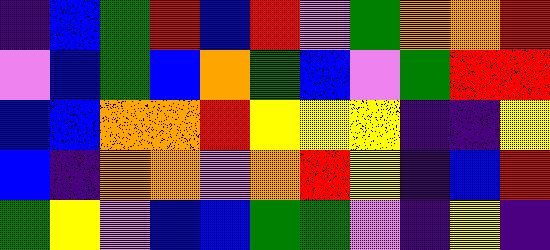[["indigo", "blue", "green", "red", "blue", "red", "violet", "green", "orange", "orange", "red"], ["violet", "blue", "green", "blue", "orange", "green", "blue", "violet", "green", "red", "red"], ["blue", "blue", "orange", "orange", "red", "yellow", "yellow", "yellow", "indigo", "indigo", "yellow"], ["blue", "indigo", "orange", "orange", "violet", "orange", "red", "yellow", "indigo", "blue", "red"], ["green", "yellow", "violet", "blue", "blue", "green", "green", "violet", "indigo", "yellow", "indigo"]]